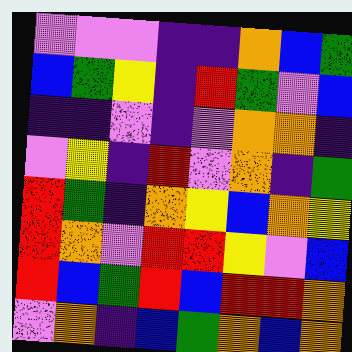[["violet", "violet", "violet", "indigo", "indigo", "orange", "blue", "green"], ["blue", "green", "yellow", "indigo", "red", "green", "violet", "blue"], ["indigo", "indigo", "violet", "indigo", "violet", "orange", "orange", "indigo"], ["violet", "yellow", "indigo", "red", "violet", "orange", "indigo", "green"], ["red", "green", "indigo", "orange", "yellow", "blue", "orange", "yellow"], ["red", "orange", "violet", "red", "red", "yellow", "violet", "blue"], ["red", "blue", "green", "red", "blue", "red", "red", "orange"], ["violet", "orange", "indigo", "blue", "green", "orange", "blue", "orange"]]